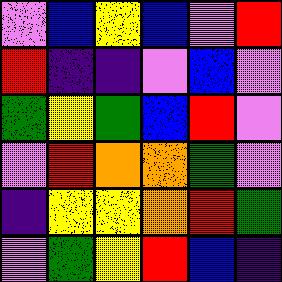[["violet", "blue", "yellow", "blue", "violet", "red"], ["red", "indigo", "indigo", "violet", "blue", "violet"], ["green", "yellow", "green", "blue", "red", "violet"], ["violet", "red", "orange", "orange", "green", "violet"], ["indigo", "yellow", "yellow", "orange", "red", "green"], ["violet", "green", "yellow", "red", "blue", "indigo"]]